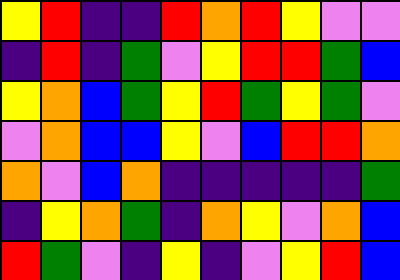[["yellow", "red", "indigo", "indigo", "red", "orange", "red", "yellow", "violet", "violet"], ["indigo", "red", "indigo", "green", "violet", "yellow", "red", "red", "green", "blue"], ["yellow", "orange", "blue", "green", "yellow", "red", "green", "yellow", "green", "violet"], ["violet", "orange", "blue", "blue", "yellow", "violet", "blue", "red", "red", "orange"], ["orange", "violet", "blue", "orange", "indigo", "indigo", "indigo", "indigo", "indigo", "green"], ["indigo", "yellow", "orange", "green", "indigo", "orange", "yellow", "violet", "orange", "blue"], ["red", "green", "violet", "indigo", "yellow", "indigo", "violet", "yellow", "red", "blue"]]